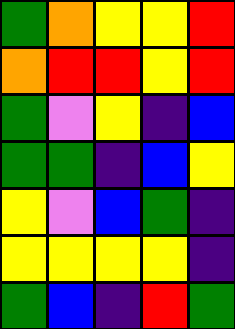[["green", "orange", "yellow", "yellow", "red"], ["orange", "red", "red", "yellow", "red"], ["green", "violet", "yellow", "indigo", "blue"], ["green", "green", "indigo", "blue", "yellow"], ["yellow", "violet", "blue", "green", "indigo"], ["yellow", "yellow", "yellow", "yellow", "indigo"], ["green", "blue", "indigo", "red", "green"]]